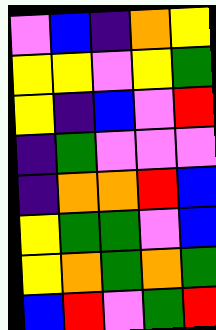[["violet", "blue", "indigo", "orange", "yellow"], ["yellow", "yellow", "violet", "yellow", "green"], ["yellow", "indigo", "blue", "violet", "red"], ["indigo", "green", "violet", "violet", "violet"], ["indigo", "orange", "orange", "red", "blue"], ["yellow", "green", "green", "violet", "blue"], ["yellow", "orange", "green", "orange", "green"], ["blue", "red", "violet", "green", "red"]]